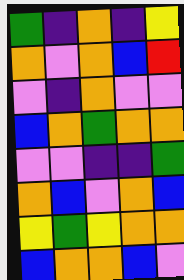[["green", "indigo", "orange", "indigo", "yellow"], ["orange", "violet", "orange", "blue", "red"], ["violet", "indigo", "orange", "violet", "violet"], ["blue", "orange", "green", "orange", "orange"], ["violet", "violet", "indigo", "indigo", "green"], ["orange", "blue", "violet", "orange", "blue"], ["yellow", "green", "yellow", "orange", "orange"], ["blue", "orange", "orange", "blue", "violet"]]